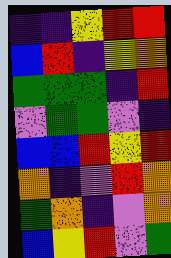[["indigo", "indigo", "yellow", "red", "red"], ["blue", "red", "indigo", "yellow", "orange"], ["green", "green", "green", "indigo", "red"], ["violet", "green", "green", "violet", "indigo"], ["blue", "blue", "red", "yellow", "red"], ["orange", "indigo", "violet", "red", "orange"], ["green", "orange", "indigo", "violet", "orange"], ["blue", "yellow", "red", "violet", "green"]]